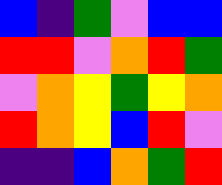[["blue", "indigo", "green", "violet", "blue", "blue"], ["red", "red", "violet", "orange", "red", "green"], ["violet", "orange", "yellow", "green", "yellow", "orange"], ["red", "orange", "yellow", "blue", "red", "violet"], ["indigo", "indigo", "blue", "orange", "green", "red"]]